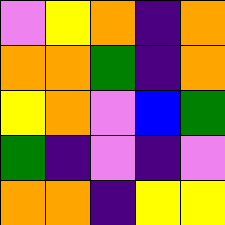[["violet", "yellow", "orange", "indigo", "orange"], ["orange", "orange", "green", "indigo", "orange"], ["yellow", "orange", "violet", "blue", "green"], ["green", "indigo", "violet", "indigo", "violet"], ["orange", "orange", "indigo", "yellow", "yellow"]]